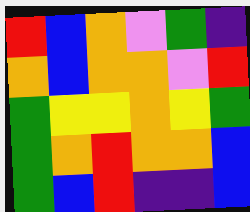[["red", "blue", "orange", "violet", "green", "indigo"], ["orange", "blue", "orange", "orange", "violet", "red"], ["green", "yellow", "yellow", "orange", "yellow", "green"], ["green", "orange", "red", "orange", "orange", "blue"], ["green", "blue", "red", "indigo", "indigo", "blue"]]